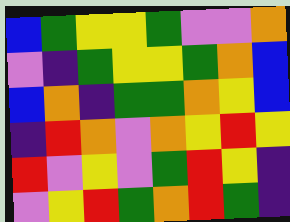[["blue", "green", "yellow", "yellow", "green", "violet", "violet", "orange"], ["violet", "indigo", "green", "yellow", "yellow", "green", "orange", "blue"], ["blue", "orange", "indigo", "green", "green", "orange", "yellow", "blue"], ["indigo", "red", "orange", "violet", "orange", "yellow", "red", "yellow"], ["red", "violet", "yellow", "violet", "green", "red", "yellow", "indigo"], ["violet", "yellow", "red", "green", "orange", "red", "green", "indigo"]]